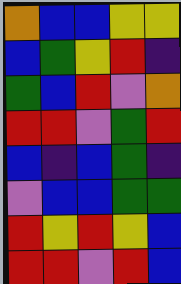[["orange", "blue", "blue", "yellow", "yellow"], ["blue", "green", "yellow", "red", "indigo"], ["green", "blue", "red", "violet", "orange"], ["red", "red", "violet", "green", "red"], ["blue", "indigo", "blue", "green", "indigo"], ["violet", "blue", "blue", "green", "green"], ["red", "yellow", "red", "yellow", "blue"], ["red", "red", "violet", "red", "blue"]]